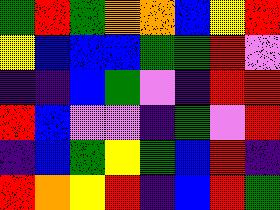[["green", "red", "green", "orange", "orange", "blue", "yellow", "red"], ["yellow", "blue", "blue", "blue", "green", "green", "red", "violet"], ["indigo", "indigo", "blue", "green", "violet", "indigo", "red", "red"], ["red", "blue", "violet", "violet", "indigo", "green", "violet", "red"], ["indigo", "blue", "green", "yellow", "green", "blue", "red", "indigo"], ["red", "orange", "yellow", "red", "indigo", "blue", "red", "green"]]